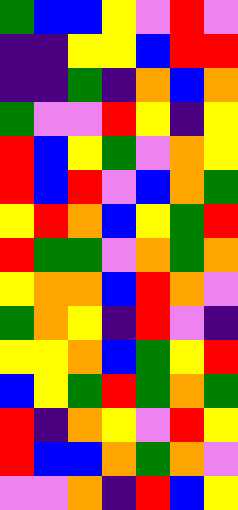[["green", "blue", "blue", "yellow", "violet", "red", "violet"], ["indigo", "indigo", "yellow", "yellow", "blue", "red", "red"], ["indigo", "indigo", "green", "indigo", "orange", "blue", "orange"], ["green", "violet", "violet", "red", "yellow", "indigo", "yellow"], ["red", "blue", "yellow", "green", "violet", "orange", "yellow"], ["red", "blue", "red", "violet", "blue", "orange", "green"], ["yellow", "red", "orange", "blue", "yellow", "green", "red"], ["red", "green", "green", "violet", "orange", "green", "orange"], ["yellow", "orange", "orange", "blue", "red", "orange", "violet"], ["green", "orange", "yellow", "indigo", "red", "violet", "indigo"], ["yellow", "yellow", "orange", "blue", "green", "yellow", "red"], ["blue", "yellow", "green", "red", "green", "orange", "green"], ["red", "indigo", "orange", "yellow", "violet", "red", "yellow"], ["red", "blue", "blue", "orange", "green", "orange", "violet"], ["violet", "violet", "orange", "indigo", "red", "blue", "yellow"]]